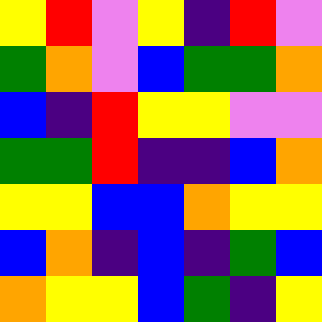[["yellow", "red", "violet", "yellow", "indigo", "red", "violet"], ["green", "orange", "violet", "blue", "green", "green", "orange"], ["blue", "indigo", "red", "yellow", "yellow", "violet", "violet"], ["green", "green", "red", "indigo", "indigo", "blue", "orange"], ["yellow", "yellow", "blue", "blue", "orange", "yellow", "yellow"], ["blue", "orange", "indigo", "blue", "indigo", "green", "blue"], ["orange", "yellow", "yellow", "blue", "green", "indigo", "yellow"]]